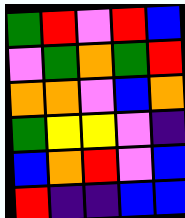[["green", "red", "violet", "red", "blue"], ["violet", "green", "orange", "green", "red"], ["orange", "orange", "violet", "blue", "orange"], ["green", "yellow", "yellow", "violet", "indigo"], ["blue", "orange", "red", "violet", "blue"], ["red", "indigo", "indigo", "blue", "blue"]]